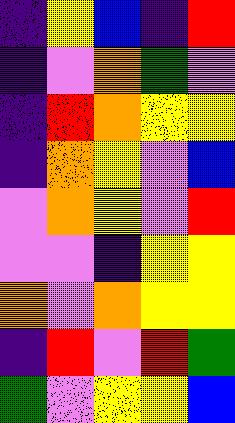[["indigo", "yellow", "blue", "indigo", "red"], ["indigo", "violet", "orange", "green", "violet"], ["indigo", "red", "orange", "yellow", "yellow"], ["indigo", "orange", "yellow", "violet", "blue"], ["violet", "orange", "yellow", "violet", "red"], ["violet", "violet", "indigo", "yellow", "yellow"], ["orange", "violet", "orange", "yellow", "yellow"], ["indigo", "red", "violet", "red", "green"], ["green", "violet", "yellow", "yellow", "blue"]]